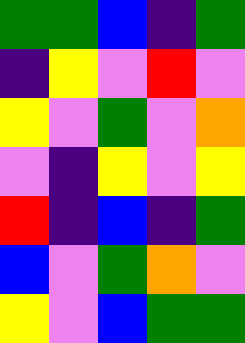[["green", "green", "blue", "indigo", "green"], ["indigo", "yellow", "violet", "red", "violet"], ["yellow", "violet", "green", "violet", "orange"], ["violet", "indigo", "yellow", "violet", "yellow"], ["red", "indigo", "blue", "indigo", "green"], ["blue", "violet", "green", "orange", "violet"], ["yellow", "violet", "blue", "green", "green"]]